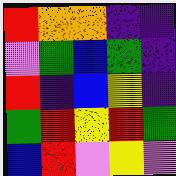[["red", "orange", "orange", "indigo", "indigo"], ["violet", "green", "blue", "green", "indigo"], ["red", "indigo", "blue", "yellow", "indigo"], ["green", "red", "yellow", "red", "green"], ["blue", "red", "violet", "yellow", "violet"]]